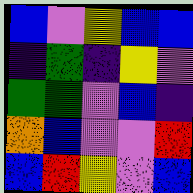[["blue", "violet", "yellow", "blue", "blue"], ["indigo", "green", "indigo", "yellow", "violet"], ["green", "green", "violet", "blue", "indigo"], ["orange", "blue", "violet", "violet", "red"], ["blue", "red", "yellow", "violet", "blue"]]